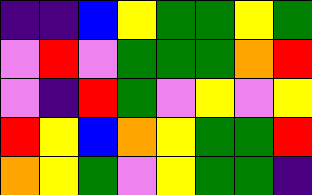[["indigo", "indigo", "blue", "yellow", "green", "green", "yellow", "green"], ["violet", "red", "violet", "green", "green", "green", "orange", "red"], ["violet", "indigo", "red", "green", "violet", "yellow", "violet", "yellow"], ["red", "yellow", "blue", "orange", "yellow", "green", "green", "red"], ["orange", "yellow", "green", "violet", "yellow", "green", "green", "indigo"]]